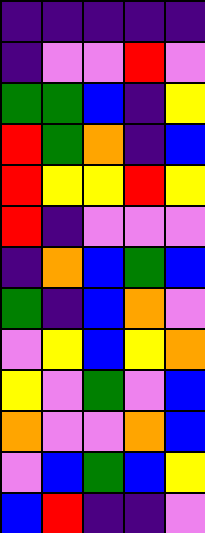[["indigo", "indigo", "indigo", "indigo", "indigo"], ["indigo", "violet", "violet", "red", "violet"], ["green", "green", "blue", "indigo", "yellow"], ["red", "green", "orange", "indigo", "blue"], ["red", "yellow", "yellow", "red", "yellow"], ["red", "indigo", "violet", "violet", "violet"], ["indigo", "orange", "blue", "green", "blue"], ["green", "indigo", "blue", "orange", "violet"], ["violet", "yellow", "blue", "yellow", "orange"], ["yellow", "violet", "green", "violet", "blue"], ["orange", "violet", "violet", "orange", "blue"], ["violet", "blue", "green", "blue", "yellow"], ["blue", "red", "indigo", "indigo", "violet"]]